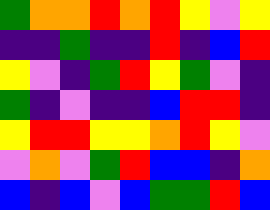[["green", "orange", "orange", "red", "orange", "red", "yellow", "violet", "yellow"], ["indigo", "indigo", "green", "indigo", "indigo", "red", "indigo", "blue", "red"], ["yellow", "violet", "indigo", "green", "red", "yellow", "green", "violet", "indigo"], ["green", "indigo", "violet", "indigo", "indigo", "blue", "red", "red", "indigo"], ["yellow", "red", "red", "yellow", "yellow", "orange", "red", "yellow", "violet"], ["violet", "orange", "violet", "green", "red", "blue", "blue", "indigo", "orange"], ["blue", "indigo", "blue", "violet", "blue", "green", "green", "red", "blue"]]